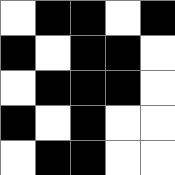[["white", "black", "black", "white", "black"], ["black", "white", "black", "black", "white"], ["white", "black", "black", "black", "white"], ["black", "white", "black", "white", "white"], ["white", "black", "black", "white", "white"]]